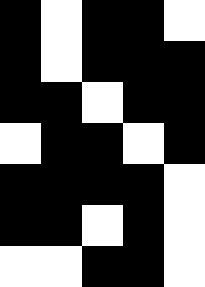[["black", "white", "black", "black", "white"], ["black", "white", "black", "black", "black"], ["black", "black", "white", "black", "black"], ["white", "black", "black", "white", "black"], ["black", "black", "black", "black", "white"], ["black", "black", "white", "black", "white"], ["white", "white", "black", "black", "white"]]